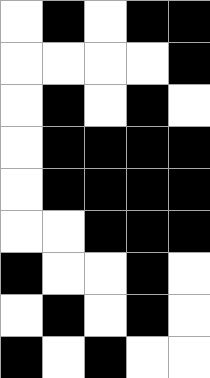[["white", "black", "white", "black", "black"], ["white", "white", "white", "white", "black"], ["white", "black", "white", "black", "white"], ["white", "black", "black", "black", "black"], ["white", "black", "black", "black", "black"], ["white", "white", "black", "black", "black"], ["black", "white", "white", "black", "white"], ["white", "black", "white", "black", "white"], ["black", "white", "black", "white", "white"]]